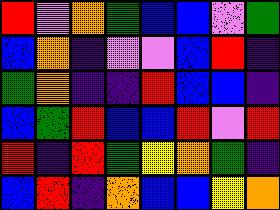[["red", "violet", "orange", "green", "blue", "blue", "violet", "green"], ["blue", "orange", "indigo", "violet", "violet", "blue", "red", "indigo"], ["green", "orange", "indigo", "indigo", "red", "blue", "blue", "indigo"], ["blue", "green", "red", "blue", "blue", "red", "violet", "red"], ["red", "indigo", "red", "green", "yellow", "orange", "green", "indigo"], ["blue", "red", "indigo", "orange", "blue", "blue", "yellow", "orange"]]